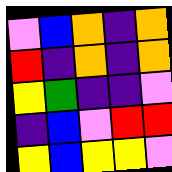[["violet", "blue", "orange", "indigo", "orange"], ["red", "indigo", "orange", "indigo", "orange"], ["yellow", "green", "indigo", "indigo", "violet"], ["indigo", "blue", "violet", "red", "red"], ["yellow", "blue", "yellow", "yellow", "violet"]]